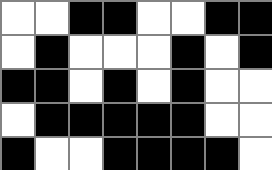[["white", "white", "black", "black", "white", "white", "black", "black"], ["white", "black", "white", "white", "white", "black", "white", "black"], ["black", "black", "white", "black", "white", "black", "white", "white"], ["white", "black", "black", "black", "black", "black", "white", "white"], ["black", "white", "white", "black", "black", "black", "black", "white"]]